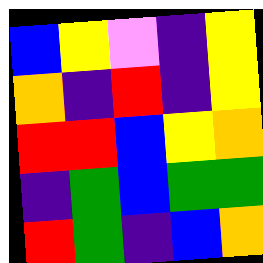[["blue", "yellow", "violet", "indigo", "yellow"], ["orange", "indigo", "red", "indigo", "yellow"], ["red", "red", "blue", "yellow", "orange"], ["indigo", "green", "blue", "green", "green"], ["red", "green", "indigo", "blue", "orange"]]